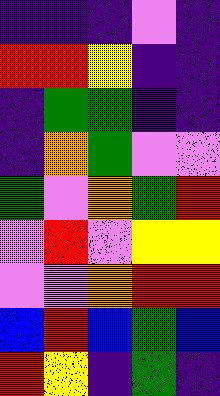[["indigo", "indigo", "indigo", "violet", "indigo"], ["red", "red", "yellow", "indigo", "indigo"], ["indigo", "green", "green", "indigo", "indigo"], ["indigo", "orange", "green", "violet", "violet"], ["green", "violet", "orange", "green", "red"], ["violet", "red", "violet", "yellow", "yellow"], ["violet", "violet", "orange", "red", "red"], ["blue", "red", "blue", "green", "blue"], ["red", "yellow", "indigo", "green", "indigo"]]